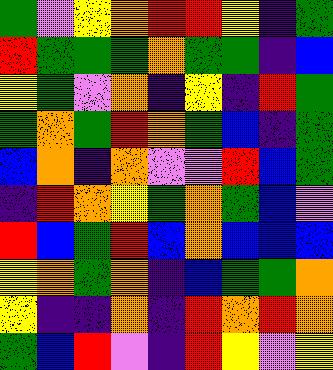[["green", "violet", "yellow", "orange", "red", "red", "yellow", "indigo", "green"], ["red", "green", "green", "green", "orange", "green", "green", "indigo", "blue"], ["yellow", "green", "violet", "orange", "indigo", "yellow", "indigo", "red", "green"], ["green", "orange", "green", "red", "orange", "green", "blue", "indigo", "green"], ["blue", "orange", "indigo", "orange", "violet", "violet", "red", "blue", "green"], ["indigo", "red", "orange", "yellow", "green", "orange", "green", "blue", "violet"], ["red", "blue", "green", "red", "blue", "orange", "blue", "blue", "blue"], ["yellow", "orange", "green", "orange", "indigo", "blue", "green", "green", "orange"], ["yellow", "indigo", "indigo", "orange", "indigo", "red", "orange", "red", "orange"], ["green", "blue", "red", "violet", "indigo", "red", "yellow", "violet", "yellow"]]